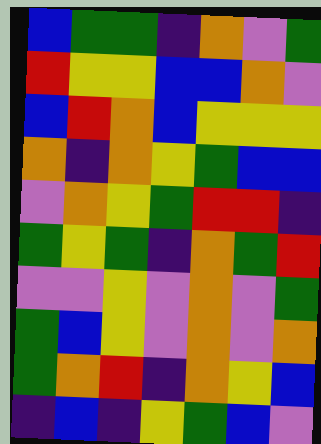[["blue", "green", "green", "indigo", "orange", "violet", "green"], ["red", "yellow", "yellow", "blue", "blue", "orange", "violet"], ["blue", "red", "orange", "blue", "yellow", "yellow", "yellow"], ["orange", "indigo", "orange", "yellow", "green", "blue", "blue"], ["violet", "orange", "yellow", "green", "red", "red", "indigo"], ["green", "yellow", "green", "indigo", "orange", "green", "red"], ["violet", "violet", "yellow", "violet", "orange", "violet", "green"], ["green", "blue", "yellow", "violet", "orange", "violet", "orange"], ["green", "orange", "red", "indigo", "orange", "yellow", "blue"], ["indigo", "blue", "indigo", "yellow", "green", "blue", "violet"]]